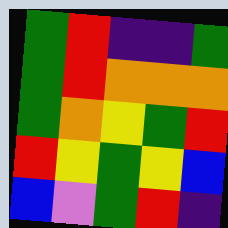[["green", "red", "indigo", "indigo", "green"], ["green", "red", "orange", "orange", "orange"], ["green", "orange", "yellow", "green", "red"], ["red", "yellow", "green", "yellow", "blue"], ["blue", "violet", "green", "red", "indigo"]]